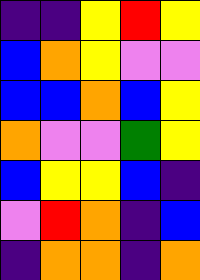[["indigo", "indigo", "yellow", "red", "yellow"], ["blue", "orange", "yellow", "violet", "violet"], ["blue", "blue", "orange", "blue", "yellow"], ["orange", "violet", "violet", "green", "yellow"], ["blue", "yellow", "yellow", "blue", "indigo"], ["violet", "red", "orange", "indigo", "blue"], ["indigo", "orange", "orange", "indigo", "orange"]]